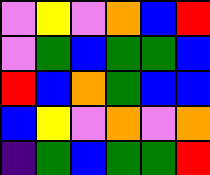[["violet", "yellow", "violet", "orange", "blue", "red"], ["violet", "green", "blue", "green", "green", "blue"], ["red", "blue", "orange", "green", "blue", "blue"], ["blue", "yellow", "violet", "orange", "violet", "orange"], ["indigo", "green", "blue", "green", "green", "red"]]